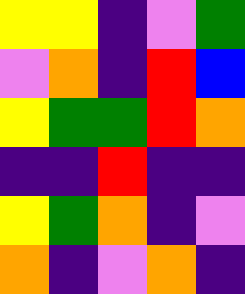[["yellow", "yellow", "indigo", "violet", "green"], ["violet", "orange", "indigo", "red", "blue"], ["yellow", "green", "green", "red", "orange"], ["indigo", "indigo", "red", "indigo", "indigo"], ["yellow", "green", "orange", "indigo", "violet"], ["orange", "indigo", "violet", "orange", "indigo"]]